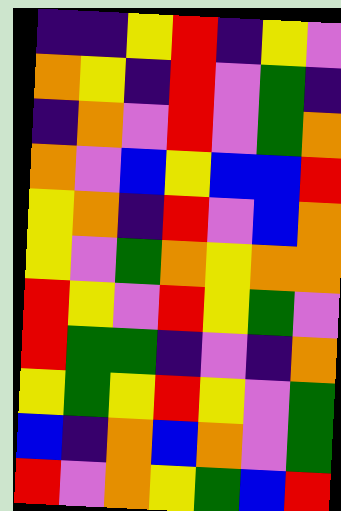[["indigo", "indigo", "yellow", "red", "indigo", "yellow", "violet"], ["orange", "yellow", "indigo", "red", "violet", "green", "indigo"], ["indigo", "orange", "violet", "red", "violet", "green", "orange"], ["orange", "violet", "blue", "yellow", "blue", "blue", "red"], ["yellow", "orange", "indigo", "red", "violet", "blue", "orange"], ["yellow", "violet", "green", "orange", "yellow", "orange", "orange"], ["red", "yellow", "violet", "red", "yellow", "green", "violet"], ["red", "green", "green", "indigo", "violet", "indigo", "orange"], ["yellow", "green", "yellow", "red", "yellow", "violet", "green"], ["blue", "indigo", "orange", "blue", "orange", "violet", "green"], ["red", "violet", "orange", "yellow", "green", "blue", "red"]]